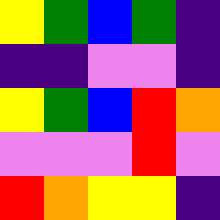[["yellow", "green", "blue", "green", "indigo"], ["indigo", "indigo", "violet", "violet", "indigo"], ["yellow", "green", "blue", "red", "orange"], ["violet", "violet", "violet", "red", "violet"], ["red", "orange", "yellow", "yellow", "indigo"]]